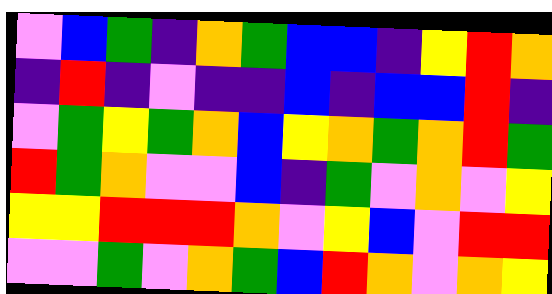[["violet", "blue", "green", "indigo", "orange", "green", "blue", "blue", "indigo", "yellow", "red", "orange"], ["indigo", "red", "indigo", "violet", "indigo", "indigo", "blue", "indigo", "blue", "blue", "red", "indigo"], ["violet", "green", "yellow", "green", "orange", "blue", "yellow", "orange", "green", "orange", "red", "green"], ["red", "green", "orange", "violet", "violet", "blue", "indigo", "green", "violet", "orange", "violet", "yellow"], ["yellow", "yellow", "red", "red", "red", "orange", "violet", "yellow", "blue", "violet", "red", "red"], ["violet", "violet", "green", "violet", "orange", "green", "blue", "red", "orange", "violet", "orange", "yellow"]]